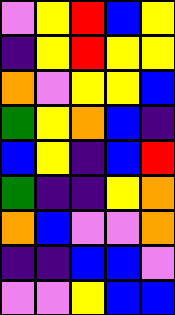[["violet", "yellow", "red", "blue", "yellow"], ["indigo", "yellow", "red", "yellow", "yellow"], ["orange", "violet", "yellow", "yellow", "blue"], ["green", "yellow", "orange", "blue", "indigo"], ["blue", "yellow", "indigo", "blue", "red"], ["green", "indigo", "indigo", "yellow", "orange"], ["orange", "blue", "violet", "violet", "orange"], ["indigo", "indigo", "blue", "blue", "violet"], ["violet", "violet", "yellow", "blue", "blue"]]